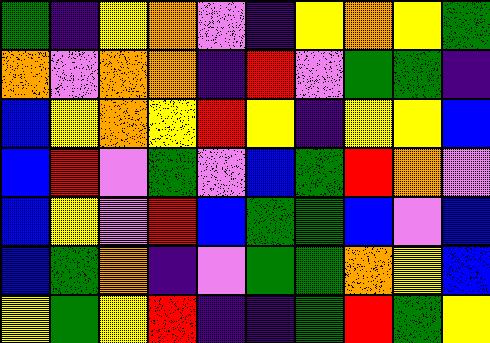[["green", "indigo", "yellow", "orange", "violet", "indigo", "yellow", "orange", "yellow", "green"], ["orange", "violet", "orange", "orange", "indigo", "red", "violet", "green", "green", "indigo"], ["blue", "yellow", "orange", "yellow", "red", "yellow", "indigo", "yellow", "yellow", "blue"], ["blue", "red", "violet", "green", "violet", "blue", "green", "red", "orange", "violet"], ["blue", "yellow", "violet", "red", "blue", "green", "green", "blue", "violet", "blue"], ["blue", "green", "orange", "indigo", "violet", "green", "green", "orange", "yellow", "blue"], ["yellow", "green", "yellow", "red", "indigo", "indigo", "green", "red", "green", "yellow"]]